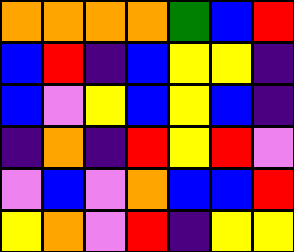[["orange", "orange", "orange", "orange", "green", "blue", "red"], ["blue", "red", "indigo", "blue", "yellow", "yellow", "indigo"], ["blue", "violet", "yellow", "blue", "yellow", "blue", "indigo"], ["indigo", "orange", "indigo", "red", "yellow", "red", "violet"], ["violet", "blue", "violet", "orange", "blue", "blue", "red"], ["yellow", "orange", "violet", "red", "indigo", "yellow", "yellow"]]